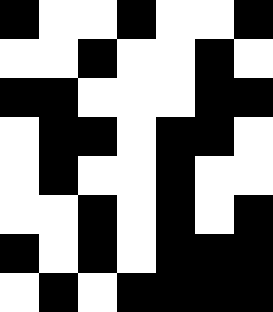[["black", "white", "white", "black", "white", "white", "black"], ["white", "white", "black", "white", "white", "black", "white"], ["black", "black", "white", "white", "white", "black", "black"], ["white", "black", "black", "white", "black", "black", "white"], ["white", "black", "white", "white", "black", "white", "white"], ["white", "white", "black", "white", "black", "white", "black"], ["black", "white", "black", "white", "black", "black", "black"], ["white", "black", "white", "black", "black", "black", "black"]]